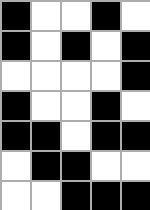[["black", "white", "white", "black", "white"], ["black", "white", "black", "white", "black"], ["white", "white", "white", "white", "black"], ["black", "white", "white", "black", "white"], ["black", "black", "white", "black", "black"], ["white", "black", "black", "white", "white"], ["white", "white", "black", "black", "black"]]